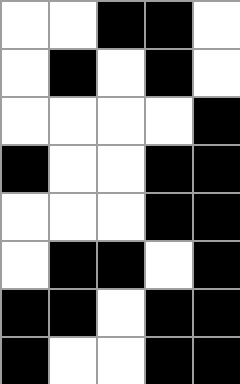[["white", "white", "black", "black", "white"], ["white", "black", "white", "black", "white"], ["white", "white", "white", "white", "black"], ["black", "white", "white", "black", "black"], ["white", "white", "white", "black", "black"], ["white", "black", "black", "white", "black"], ["black", "black", "white", "black", "black"], ["black", "white", "white", "black", "black"]]